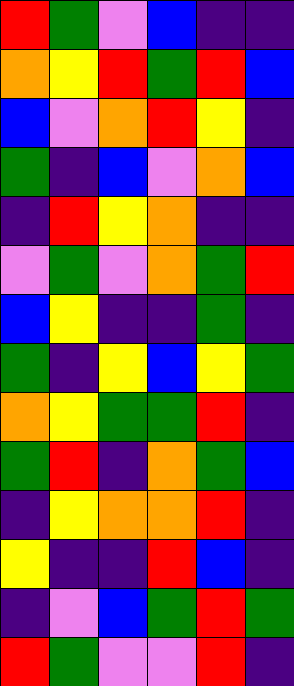[["red", "green", "violet", "blue", "indigo", "indigo"], ["orange", "yellow", "red", "green", "red", "blue"], ["blue", "violet", "orange", "red", "yellow", "indigo"], ["green", "indigo", "blue", "violet", "orange", "blue"], ["indigo", "red", "yellow", "orange", "indigo", "indigo"], ["violet", "green", "violet", "orange", "green", "red"], ["blue", "yellow", "indigo", "indigo", "green", "indigo"], ["green", "indigo", "yellow", "blue", "yellow", "green"], ["orange", "yellow", "green", "green", "red", "indigo"], ["green", "red", "indigo", "orange", "green", "blue"], ["indigo", "yellow", "orange", "orange", "red", "indigo"], ["yellow", "indigo", "indigo", "red", "blue", "indigo"], ["indigo", "violet", "blue", "green", "red", "green"], ["red", "green", "violet", "violet", "red", "indigo"]]